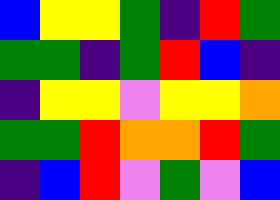[["blue", "yellow", "yellow", "green", "indigo", "red", "green"], ["green", "green", "indigo", "green", "red", "blue", "indigo"], ["indigo", "yellow", "yellow", "violet", "yellow", "yellow", "orange"], ["green", "green", "red", "orange", "orange", "red", "green"], ["indigo", "blue", "red", "violet", "green", "violet", "blue"]]